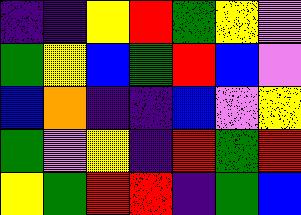[["indigo", "indigo", "yellow", "red", "green", "yellow", "violet"], ["green", "yellow", "blue", "green", "red", "blue", "violet"], ["blue", "orange", "indigo", "indigo", "blue", "violet", "yellow"], ["green", "violet", "yellow", "indigo", "red", "green", "red"], ["yellow", "green", "red", "red", "indigo", "green", "blue"]]